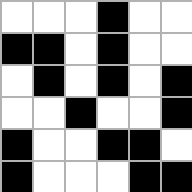[["white", "white", "white", "black", "white", "white"], ["black", "black", "white", "black", "white", "white"], ["white", "black", "white", "black", "white", "black"], ["white", "white", "black", "white", "white", "black"], ["black", "white", "white", "black", "black", "white"], ["black", "white", "white", "white", "black", "black"]]